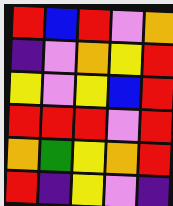[["red", "blue", "red", "violet", "orange"], ["indigo", "violet", "orange", "yellow", "red"], ["yellow", "violet", "yellow", "blue", "red"], ["red", "red", "red", "violet", "red"], ["orange", "green", "yellow", "orange", "red"], ["red", "indigo", "yellow", "violet", "indigo"]]